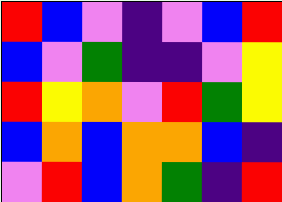[["red", "blue", "violet", "indigo", "violet", "blue", "red"], ["blue", "violet", "green", "indigo", "indigo", "violet", "yellow"], ["red", "yellow", "orange", "violet", "red", "green", "yellow"], ["blue", "orange", "blue", "orange", "orange", "blue", "indigo"], ["violet", "red", "blue", "orange", "green", "indigo", "red"]]